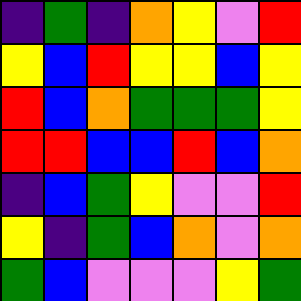[["indigo", "green", "indigo", "orange", "yellow", "violet", "red"], ["yellow", "blue", "red", "yellow", "yellow", "blue", "yellow"], ["red", "blue", "orange", "green", "green", "green", "yellow"], ["red", "red", "blue", "blue", "red", "blue", "orange"], ["indigo", "blue", "green", "yellow", "violet", "violet", "red"], ["yellow", "indigo", "green", "blue", "orange", "violet", "orange"], ["green", "blue", "violet", "violet", "violet", "yellow", "green"]]